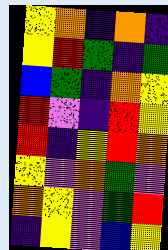[["yellow", "orange", "indigo", "orange", "indigo"], ["yellow", "red", "green", "indigo", "green"], ["blue", "green", "indigo", "orange", "yellow"], ["red", "violet", "indigo", "red", "yellow"], ["red", "indigo", "yellow", "red", "orange"], ["yellow", "violet", "orange", "green", "violet"], ["orange", "yellow", "violet", "green", "red"], ["indigo", "yellow", "violet", "blue", "yellow"]]